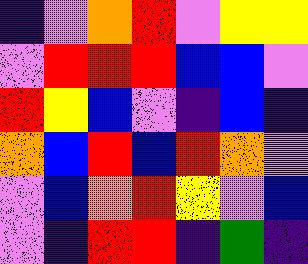[["indigo", "violet", "orange", "red", "violet", "yellow", "yellow"], ["violet", "red", "red", "red", "blue", "blue", "violet"], ["red", "yellow", "blue", "violet", "indigo", "blue", "indigo"], ["orange", "blue", "red", "blue", "red", "orange", "violet"], ["violet", "blue", "orange", "red", "yellow", "violet", "blue"], ["violet", "indigo", "red", "red", "indigo", "green", "indigo"]]